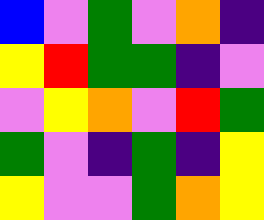[["blue", "violet", "green", "violet", "orange", "indigo"], ["yellow", "red", "green", "green", "indigo", "violet"], ["violet", "yellow", "orange", "violet", "red", "green"], ["green", "violet", "indigo", "green", "indigo", "yellow"], ["yellow", "violet", "violet", "green", "orange", "yellow"]]